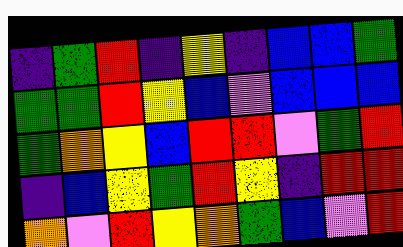[["indigo", "green", "red", "indigo", "yellow", "indigo", "blue", "blue", "green"], ["green", "green", "red", "yellow", "blue", "violet", "blue", "blue", "blue"], ["green", "orange", "yellow", "blue", "red", "red", "violet", "green", "red"], ["indigo", "blue", "yellow", "green", "red", "yellow", "indigo", "red", "red"], ["orange", "violet", "red", "yellow", "orange", "green", "blue", "violet", "red"]]